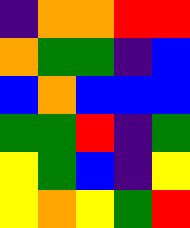[["indigo", "orange", "orange", "red", "red"], ["orange", "green", "green", "indigo", "blue"], ["blue", "orange", "blue", "blue", "blue"], ["green", "green", "red", "indigo", "green"], ["yellow", "green", "blue", "indigo", "yellow"], ["yellow", "orange", "yellow", "green", "red"]]